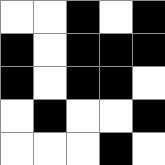[["white", "white", "black", "white", "black"], ["black", "white", "black", "black", "black"], ["black", "white", "black", "black", "white"], ["white", "black", "white", "white", "black"], ["white", "white", "white", "black", "white"]]